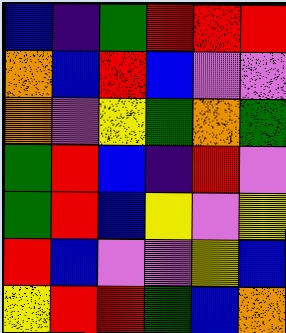[["blue", "indigo", "green", "red", "red", "red"], ["orange", "blue", "red", "blue", "violet", "violet"], ["orange", "violet", "yellow", "green", "orange", "green"], ["green", "red", "blue", "indigo", "red", "violet"], ["green", "red", "blue", "yellow", "violet", "yellow"], ["red", "blue", "violet", "violet", "yellow", "blue"], ["yellow", "red", "red", "green", "blue", "orange"]]